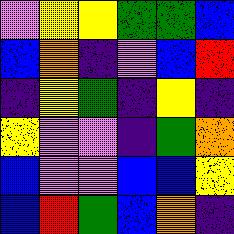[["violet", "yellow", "yellow", "green", "green", "blue"], ["blue", "orange", "indigo", "violet", "blue", "red"], ["indigo", "yellow", "green", "indigo", "yellow", "indigo"], ["yellow", "violet", "violet", "indigo", "green", "orange"], ["blue", "violet", "violet", "blue", "blue", "yellow"], ["blue", "red", "green", "blue", "orange", "indigo"]]